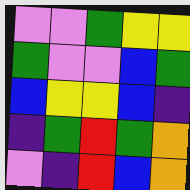[["violet", "violet", "green", "yellow", "yellow"], ["green", "violet", "violet", "blue", "green"], ["blue", "yellow", "yellow", "blue", "indigo"], ["indigo", "green", "red", "green", "orange"], ["violet", "indigo", "red", "blue", "orange"]]